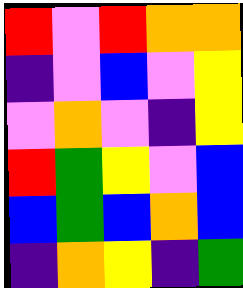[["red", "violet", "red", "orange", "orange"], ["indigo", "violet", "blue", "violet", "yellow"], ["violet", "orange", "violet", "indigo", "yellow"], ["red", "green", "yellow", "violet", "blue"], ["blue", "green", "blue", "orange", "blue"], ["indigo", "orange", "yellow", "indigo", "green"]]